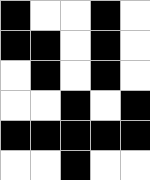[["black", "white", "white", "black", "white"], ["black", "black", "white", "black", "white"], ["white", "black", "white", "black", "white"], ["white", "white", "black", "white", "black"], ["black", "black", "black", "black", "black"], ["white", "white", "black", "white", "white"]]